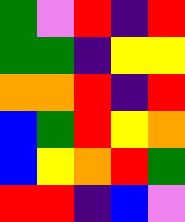[["green", "violet", "red", "indigo", "red"], ["green", "green", "indigo", "yellow", "yellow"], ["orange", "orange", "red", "indigo", "red"], ["blue", "green", "red", "yellow", "orange"], ["blue", "yellow", "orange", "red", "green"], ["red", "red", "indigo", "blue", "violet"]]